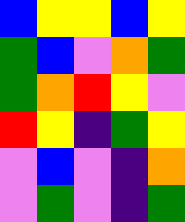[["blue", "yellow", "yellow", "blue", "yellow"], ["green", "blue", "violet", "orange", "green"], ["green", "orange", "red", "yellow", "violet"], ["red", "yellow", "indigo", "green", "yellow"], ["violet", "blue", "violet", "indigo", "orange"], ["violet", "green", "violet", "indigo", "green"]]